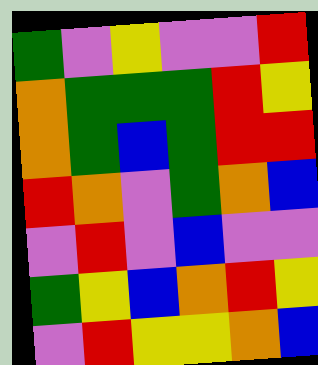[["green", "violet", "yellow", "violet", "violet", "red"], ["orange", "green", "green", "green", "red", "yellow"], ["orange", "green", "blue", "green", "red", "red"], ["red", "orange", "violet", "green", "orange", "blue"], ["violet", "red", "violet", "blue", "violet", "violet"], ["green", "yellow", "blue", "orange", "red", "yellow"], ["violet", "red", "yellow", "yellow", "orange", "blue"]]